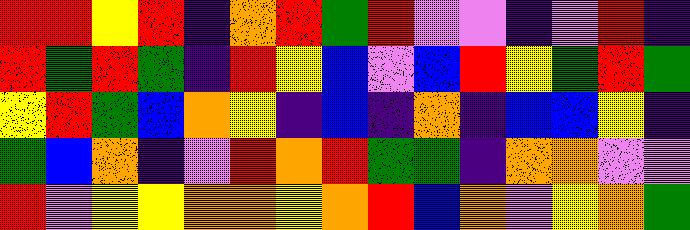[["red", "red", "yellow", "red", "indigo", "orange", "red", "green", "red", "violet", "violet", "indigo", "violet", "red", "indigo"], ["red", "green", "red", "green", "indigo", "red", "yellow", "blue", "violet", "blue", "red", "yellow", "green", "red", "green"], ["yellow", "red", "green", "blue", "orange", "yellow", "indigo", "blue", "indigo", "orange", "indigo", "blue", "blue", "yellow", "indigo"], ["green", "blue", "orange", "indigo", "violet", "red", "orange", "red", "green", "green", "indigo", "orange", "orange", "violet", "violet"], ["red", "violet", "yellow", "yellow", "orange", "orange", "yellow", "orange", "red", "blue", "orange", "violet", "yellow", "orange", "green"]]